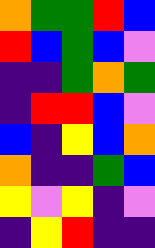[["orange", "green", "green", "red", "blue"], ["red", "blue", "green", "blue", "violet"], ["indigo", "indigo", "green", "orange", "green"], ["indigo", "red", "red", "blue", "violet"], ["blue", "indigo", "yellow", "blue", "orange"], ["orange", "indigo", "indigo", "green", "blue"], ["yellow", "violet", "yellow", "indigo", "violet"], ["indigo", "yellow", "red", "indigo", "indigo"]]